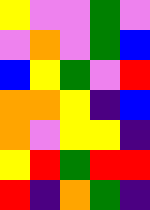[["yellow", "violet", "violet", "green", "violet"], ["violet", "orange", "violet", "green", "blue"], ["blue", "yellow", "green", "violet", "red"], ["orange", "orange", "yellow", "indigo", "blue"], ["orange", "violet", "yellow", "yellow", "indigo"], ["yellow", "red", "green", "red", "red"], ["red", "indigo", "orange", "green", "indigo"]]